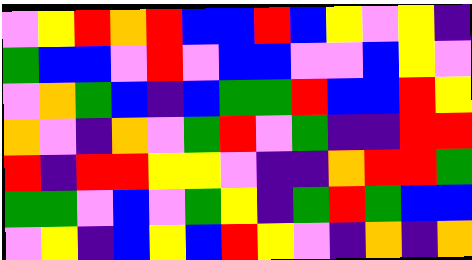[["violet", "yellow", "red", "orange", "red", "blue", "blue", "red", "blue", "yellow", "violet", "yellow", "indigo"], ["green", "blue", "blue", "violet", "red", "violet", "blue", "blue", "violet", "violet", "blue", "yellow", "violet"], ["violet", "orange", "green", "blue", "indigo", "blue", "green", "green", "red", "blue", "blue", "red", "yellow"], ["orange", "violet", "indigo", "orange", "violet", "green", "red", "violet", "green", "indigo", "indigo", "red", "red"], ["red", "indigo", "red", "red", "yellow", "yellow", "violet", "indigo", "indigo", "orange", "red", "red", "green"], ["green", "green", "violet", "blue", "violet", "green", "yellow", "indigo", "green", "red", "green", "blue", "blue"], ["violet", "yellow", "indigo", "blue", "yellow", "blue", "red", "yellow", "violet", "indigo", "orange", "indigo", "orange"]]